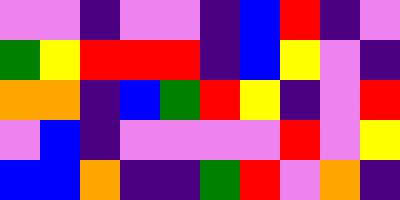[["violet", "violet", "indigo", "violet", "violet", "indigo", "blue", "red", "indigo", "violet"], ["green", "yellow", "red", "red", "red", "indigo", "blue", "yellow", "violet", "indigo"], ["orange", "orange", "indigo", "blue", "green", "red", "yellow", "indigo", "violet", "red"], ["violet", "blue", "indigo", "violet", "violet", "violet", "violet", "red", "violet", "yellow"], ["blue", "blue", "orange", "indigo", "indigo", "green", "red", "violet", "orange", "indigo"]]